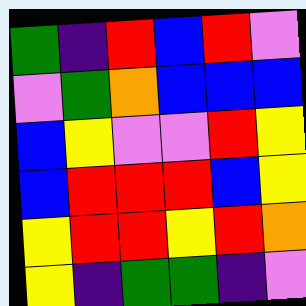[["green", "indigo", "red", "blue", "red", "violet"], ["violet", "green", "orange", "blue", "blue", "blue"], ["blue", "yellow", "violet", "violet", "red", "yellow"], ["blue", "red", "red", "red", "blue", "yellow"], ["yellow", "red", "red", "yellow", "red", "orange"], ["yellow", "indigo", "green", "green", "indigo", "violet"]]